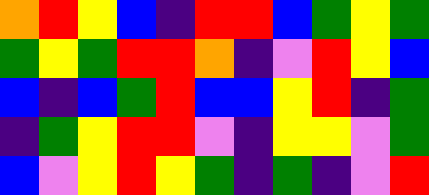[["orange", "red", "yellow", "blue", "indigo", "red", "red", "blue", "green", "yellow", "green"], ["green", "yellow", "green", "red", "red", "orange", "indigo", "violet", "red", "yellow", "blue"], ["blue", "indigo", "blue", "green", "red", "blue", "blue", "yellow", "red", "indigo", "green"], ["indigo", "green", "yellow", "red", "red", "violet", "indigo", "yellow", "yellow", "violet", "green"], ["blue", "violet", "yellow", "red", "yellow", "green", "indigo", "green", "indigo", "violet", "red"]]